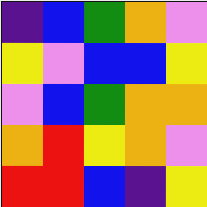[["indigo", "blue", "green", "orange", "violet"], ["yellow", "violet", "blue", "blue", "yellow"], ["violet", "blue", "green", "orange", "orange"], ["orange", "red", "yellow", "orange", "violet"], ["red", "red", "blue", "indigo", "yellow"]]